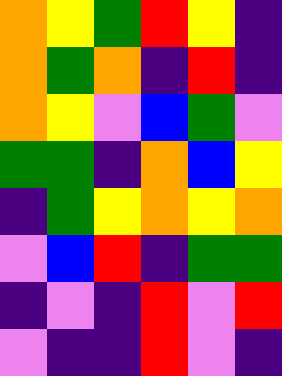[["orange", "yellow", "green", "red", "yellow", "indigo"], ["orange", "green", "orange", "indigo", "red", "indigo"], ["orange", "yellow", "violet", "blue", "green", "violet"], ["green", "green", "indigo", "orange", "blue", "yellow"], ["indigo", "green", "yellow", "orange", "yellow", "orange"], ["violet", "blue", "red", "indigo", "green", "green"], ["indigo", "violet", "indigo", "red", "violet", "red"], ["violet", "indigo", "indigo", "red", "violet", "indigo"]]